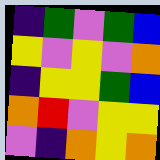[["indigo", "green", "violet", "green", "blue"], ["yellow", "violet", "yellow", "violet", "orange"], ["indigo", "yellow", "yellow", "green", "blue"], ["orange", "red", "violet", "yellow", "yellow"], ["violet", "indigo", "orange", "yellow", "orange"]]